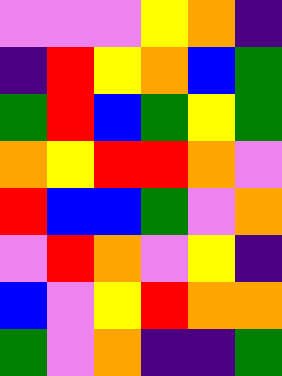[["violet", "violet", "violet", "yellow", "orange", "indigo"], ["indigo", "red", "yellow", "orange", "blue", "green"], ["green", "red", "blue", "green", "yellow", "green"], ["orange", "yellow", "red", "red", "orange", "violet"], ["red", "blue", "blue", "green", "violet", "orange"], ["violet", "red", "orange", "violet", "yellow", "indigo"], ["blue", "violet", "yellow", "red", "orange", "orange"], ["green", "violet", "orange", "indigo", "indigo", "green"]]